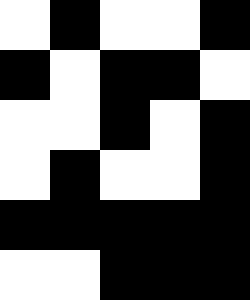[["white", "black", "white", "white", "black"], ["black", "white", "black", "black", "white"], ["white", "white", "black", "white", "black"], ["white", "black", "white", "white", "black"], ["black", "black", "black", "black", "black"], ["white", "white", "black", "black", "black"]]